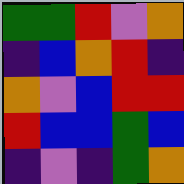[["green", "green", "red", "violet", "orange"], ["indigo", "blue", "orange", "red", "indigo"], ["orange", "violet", "blue", "red", "red"], ["red", "blue", "blue", "green", "blue"], ["indigo", "violet", "indigo", "green", "orange"]]